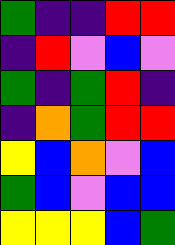[["green", "indigo", "indigo", "red", "red"], ["indigo", "red", "violet", "blue", "violet"], ["green", "indigo", "green", "red", "indigo"], ["indigo", "orange", "green", "red", "red"], ["yellow", "blue", "orange", "violet", "blue"], ["green", "blue", "violet", "blue", "blue"], ["yellow", "yellow", "yellow", "blue", "green"]]